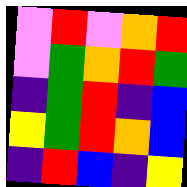[["violet", "red", "violet", "orange", "red"], ["violet", "green", "orange", "red", "green"], ["indigo", "green", "red", "indigo", "blue"], ["yellow", "green", "red", "orange", "blue"], ["indigo", "red", "blue", "indigo", "yellow"]]